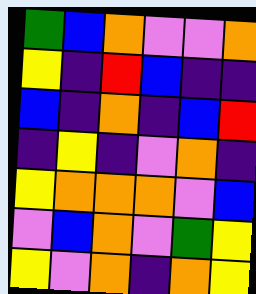[["green", "blue", "orange", "violet", "violet", "orange"], ["yellow", "indigo", "red", "blue", "indigo", "indigo"], ["blue", "indigo", "orange", "indigo", "blue", "red"], ["indigo", "yellow", "indigo", "violet", "orange", "indigo"], ["yellow", "orange", "orange", "orange", "violet", "blue"], ["violet", "blue", "orange", "violet", "green", "yellow"], ["yellow", "violet", "orange", "indigo", "orange", "yellow"]]